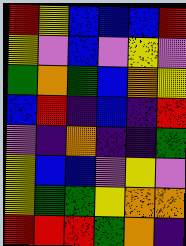[["red", "yellow", "blue", "blue", "blue", "red"], ["yellow", "violet", "blue", "violet", "yellow", "violet"], ["green", "orange", "green", "blue", "orange", "yellow"], ["blue", "red", "indigo", "blue", "indigo", "red"], ["violet", "indigo", "orange", "indigo", "indigo", "green"], ["yellow", "blue", "blue", "violet", "yellow", "violet"], ["yellow", "green", "green", "yellow", "orange", "orange"], ["red", "red", "red", "green", "orange", "indigo"]]